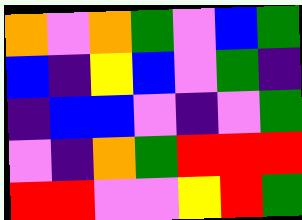[["orange", "violet", "orange", "green", "violet", "blue", "green"], ["blue", "indigo", "yellow", "blue", "violet", "green", "indigo"], ["indigo", "blue", "blue", "violet", "indigo", "violet", "green"], ["violet", "indigo", "orange", "green", "red", "red", "red"], ["red", "red", "violet", "violet", "yellow", "red", "green"]]